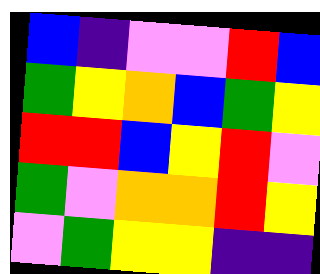[["blue", "indigo", "violet", "violet", "red", "blue"], ["green", "yellow", "orange", "blue", "green", "yellow"], ["red", "red", "blue", "yellow", "red", "violet"], ["green", "violet", "orange", "orange", "red", "yellow"], ["violet", "green", "yellow", "yellow", "indigo", "indigo"]]